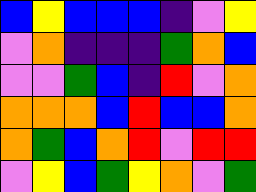[["blue", "yellow", "blue", "blue", "blue", "indigo", "violet", "yellow"], ["violet", "orange", "indigo", "indigo", "indigo", "green", "orange", "blue"], ["violet", "violet", "green", "blue", "indigo", "red", "violet", "orange"], ["orange", "orange", "orange", "blue", "red", "blue", "blue", "orange"], ["orange", "green", "blue", "orange", "red", "violet", "red", "red"], ["violet", "yellow", "blue", "green", "yellow", "orange", "violet", "green"]]